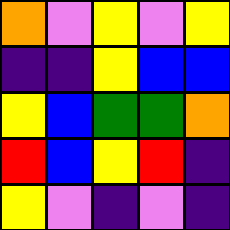[["orange", "violet", "yellow", "violet", "yellow"], ["indigo", "indigo", "yellow", "blue", "blue"], ["yellow", "blue", "green", "green", "orange"], ["red", "blue", "yellow", "red", "indigo"], ["yellow", "violet", "indigo", "violet", "indigo"]]